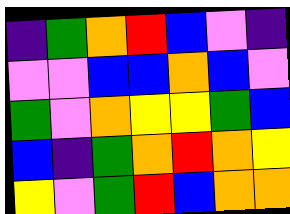[["indigo", "green", "orange", "red", "blue", "violet", "indigo"], ["violet", "violet", "blue", "blue", "orange", "blue", "violet"], ["green", "violet", "orange", "yellow", "yellow", "green", "blue"], ["blue", "indigo", "green", "orange", "red", "orange", "yellow"], ["yellow", "violet", "green", "red", "blue", "orange", "orange"]]